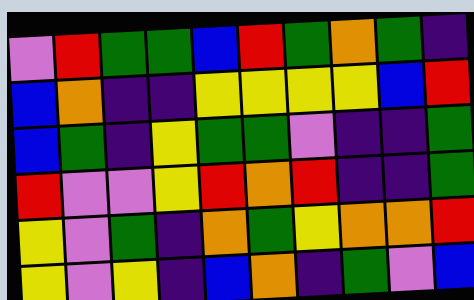[["violet", "red", "green", "green", "blue", "red", "green", "orange", "green", "indigo"], ["blue", "orange", "indigo", "indigo", "yellow", "yellow", "yellow", "yellow", "blue", "red"], ["blue", "green", "indigo", "yellow", "green", "green", "violet", "indigo", "indigo", "green"], ["red", "violet", "violet", "yellow", "red", "orange", "red", "indigo", "indigo", "green"], ["yellow", "violet", "green", "indigo", "orange", "green", "yellow", "orange", "orange", "red"], ["yellow", "violet", "yellow", "indigo", "blue", "orange", "indigo", "green", "violet", "blue"]]